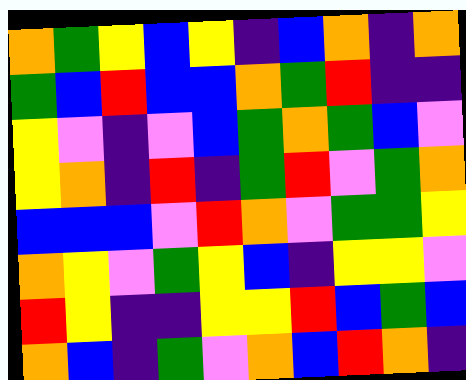[["orange", "green", "yellow", "blue", "yellow", "indigo", "blue", "orange", "indigo", "orange"], ["green", "blue", "red", "blue", "blue", "orange", "green", "red", "indigo", "indigo"], ["yellow", "violet", "indigo", "violet", "blue", "green", "orange", "green", "blue", "violet"], ["yellow", "orange", "indigo", "red", "indigo", "green", "red", "violet", "green", "orange"], ["blue", "blue", "blue", "violet", "red", "orange", "violet", "green", "green", "yellow"], ["orange", "yellow", "violet", "green", "yellow", "blue", "indigo", "yellow", "yellow", "violet"], ["red", "yellow", "indigo", "indigo", "yellow", "yellow", "red", "blue", "green", "blue"], ["orange", "blue", "indigo", "green", "violet", "orange", "blue", "red", "orange", "indigo"]]